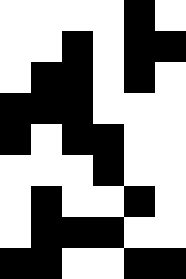[["white", "white", "white", "white", "black", "white"], ["white", "white", "black", "white", "black", "black"], ["white", "black", "black", "white", "black", "white"], ["black", "black", "black", "white", "white", "white"], ["black", "white", "black", "black", "white", "white"], ["white", "white", "white", "black", "white", "white"], ["white", "black", "white", "white", "black", "white"], ["white", "black", "black", "black", "white", "white"], ["black", "black", "white", "white", "black", "black"]]